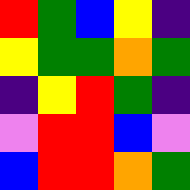[["red", "green", "blue", "yellow", "indigo"], ["yellow", "green", "green", "orange", "green"], ["indigo", "yellow", "red", "green", "indigo"], ["violet", "red", "red", "blue", "violet"], ["blue", "red", "red", "orange", "green"]]